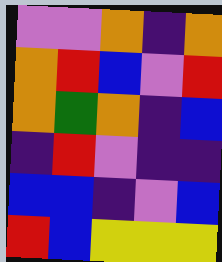[["violet", "violet", "orange", "indigo", "orange"], ["orange", "red", "blue", "violet", "red"], ["orange", "green", "orange", "indigo", "blue"], ["indigo", "red", "violet", "indigo", "indigo"], ["blue", "blue", "indigo", "violet", "blue"], ["red", "blue", "yellow", "yellow", "yellow"]]